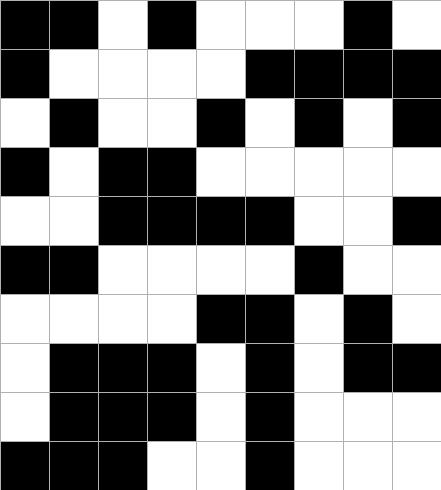[["black", "black", "white", "black", "white", "white", "white", "black", "white"], ["black", "white", "white", "white", "white", "black", "black", "black", "black"], ["white", "black", "white", "white", "black", "white", "black", "white", "black"], ["black", "white", "black", "black", "white", "white", "white", "white", "white"], ["white", "white", "black", "black", "black", "black", "white", "white", "black"], ["black", "black", "white", "white", "white", "white", "black", "white", "white"], ["white", "white", "white", "white", "black", "black", "white", "black", "white"], ["white", "black", "black", "black", "white", "black", "white", "black", "black"], ["white", "black", "black", "black", "white", "black", "white", "white", "white"], ["black", "black", "black", "white", "white", "black", "white", "white", "white"]]